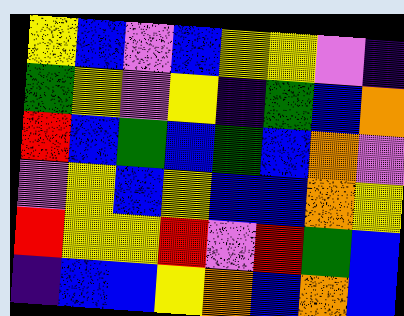[["yellow", "blue", "violet", "blue", "yellow", "yellow", "violet", "indigo"], ["green", "yellow", "violet", "yellow", "indigo", "green", "blue", "orange"], ["red", "blue", "green", "blue", "green", "blue", "orange", "violet"], ["violet", "yellow", "blue", "yellow", "blue", "blue", "orange", "yellow"], ["red", "yellow", "yellow", "red", "violet", "red", "green", "blue"], ["indigo", "blue", "blue", "yellow", "orange", "blue", "orange", "blue"]]